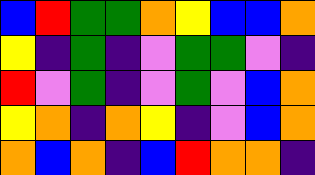[["blue", "red", "green", "green", "orange", "yellow", "blue", "blue", "orange"], ["yellow", "indigo", "green", "indigo", "violet", "green", "green", "violet", "indigo"], ["red", "violet", "green", "indigo", "violet", "green", "violet", "blue", "orange"], ["yellow", "orange", "indigo", "orange", "yellow", "indigo", "violet", "blue", "orange"], ["orange", "blue", "orange", "indigo", "blue", "red", "orange", "orange", "indigo"]]